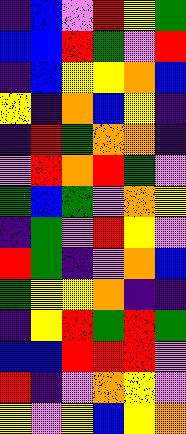[["indigo", "blue", "violet", "red", "yellow", "green"], ["blue", "blue", "red", "green", "violet", "red"], ["indigo", "blue", "yellow", "yellow", "orange", "blue"], ["yellow", "indigo", "orange", "blue", "yellow", "indigo"], ["indigo", "red", "green", "orange", "orange", "indigo"], ["violet", "red", "orange", "red", "green", "violet"], ["green", "blue", "green", "violet", "orange", "yellow"], ["indigo", "green", "violet", "red", "yellow", "violet"], ["red", "green", "indigo", "violet", "orange", "blue"], ["green", "yellow", "yellow", "orange", "indigo", "indigo"], ["indigo", "yellow", "red", "green", "red", "green"], ["blue", "blue", "red", "red", "red", "violet"], ["red", "indigo", "violet", "orange", "yellow", "violet"], ["yellow", "violet", "yellow", "blue", "yellow", "orange"]]